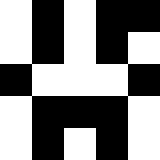[["white", "black", "white", "black", "black"], ["white", "black", "white", "black", "white"], ["black", "white", "white", "white", "black"], ["white", "black", "black", "black", "white"], ["white", "black", "white", "black", "white"]]